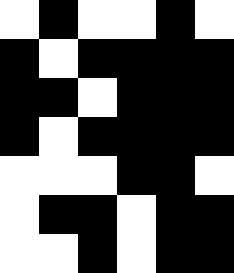[["white", "black", "white", "white", "black", "white"], ["black", "white", "black", "black", "black", "black"], ["black", "black", "white", "black", "black", "black"], ["black", "white", "black", "black", "black", "black"], ["white", "white", "white", "black", "black", "white"], ["white", "black", "black", "white", "black", "black"], ["white", "white", "black", "white", "black", "black"]]